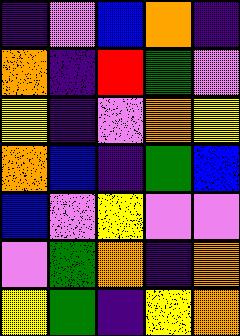[["indigo", "violet", "blue", "orange", "indigo"], ["orange", "indigo", "red", "green", "violet"], ["yellow", "indigo", "violet", "orange", "yellow"], ["orange", "blue", "indigo", "green", "blue"], ["blue", "violet", "yellow", "violet", "violet"], ["violet", "green", "orange", "indigo", "orange"], ["yellow", "green", "indigo", "yellow", "orange"]]